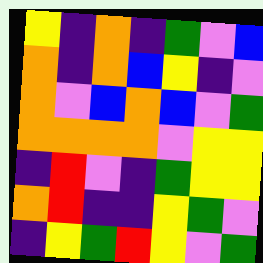[["yellow", "indigo", "orange", "indigo", "green", "violet", "blue"], ["orange", "indigo", "orange", "blue", "yellow", "indigo", "violet"], ["orange", "violet", "blue", "orange", "blue", "violet", "green"], ["orange", "orange", "orange", "orange", "violet", "yellow", "yellow"], ["indigo", "red", "violet", "indigo", "green", "yellow", "yellow"], ["orange", "red", "indigo", "indigo", "yellow", "green", "violet"], ["indigo", "yellow", "green", "red", "yellow", "violet", "green"]]